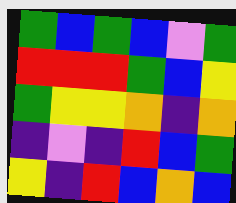[["green", "blue", "green", "blue", "violet", "green"], ["red", "red", "red", "green", "blue", "yellow"], ["green", "yellow", "yellow", "orange", "indigo", "orange"], ["indigo", "violet", "indigo", "red", "blue", "green"], ["yellow", "indigo", "red", "blue", "orange", "blue"]]